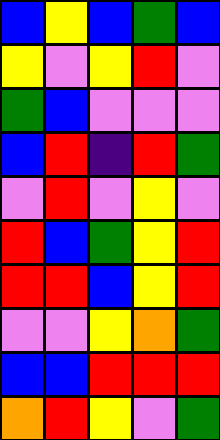[["blue", "yellow", "blue", "green", "blue"], ["yellow", "violet", "yellow", "red", "violet"], ["green", "blue", "violet", "violet", "violet"], ["blue", "red", "indigo", "red", "green"], ["violet", "red", "violet", "yellow", "violet"], ["red", "blue", "green", "yellow", "red"], ["red", "red", "blue", "yellow", "red"], ["violet", "violet", "yellow", "orange", "green"], ["blue", "blue", "red", "red", "red"], ["orange", "red", "yellow", "violet", "green"]]